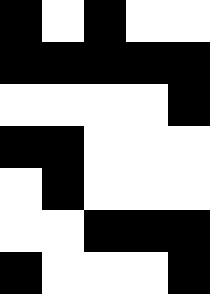[["black", "white", "black", "white", "white"], ["black", "black", "black", "black", "black"], ["white", "white", "white", "white", "black"], ["black", "black", "white", "white", "white"], ["white", "black", "white", "white", "white"], ["white", "white", "black", "black", "black"], ["black", "white", "white", "white", "black"]]